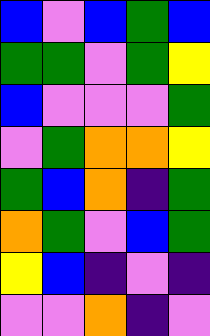[["blue", "violet", "blue", "green", "blue"], ["green", "green", "violet", "green", "yellow"], ["blue", "violet", "violet", "violet", "green"], ["violet", "green", "orange", "orange", "yellow"], ["green", "blue", "orange", "indigo", "green"], ["orange", "green", "violet", "blue", "green"], ["yellow", "blue", "indigo", "violet", "indigo"], ["violet", "violet", "orange", "indigo", "violet"]]